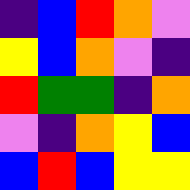[["indigo", "blue", "red", "orange", "violet"], ["yellow", "blue", "orange", "violet", "indigo"], ["red", "green", "green", "indigo", "orange"], ["violet", "indigo", "orange", "yellow", "blue"], ["blue", "red", "blue", "yellow", "yellow"]]